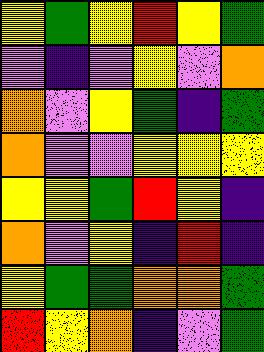[["yellow", "green", "yellow", "red", "yellow", "green"], ["violet", "indigo", "violet", "yellow", "violet", "orange"], ["orange", "violet", "yellow", "green", "indigo", "green"], ["orange", "violet", "violet", "yellow", "yellow", "yellow"], ["yellow", "yellow", "green", "red", "yellow", "indigo"], ["orange", "violet", "yellow", "indigo", "red", "indigo"], ["yellow", "green", "green", "orange", "orange", "green"], ["red", "yellow", "orange", "indigo", "violet", "green"]]